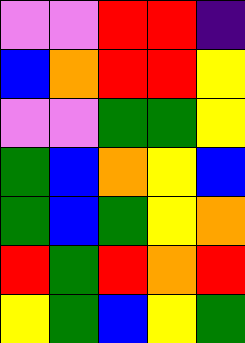[["violet", "violet", "red", "red", "indigo"], ["blue", "orange", "red", "red", "yellow"], ["violet", "violet", "green", "green", "yellow"], ["green", "blue", "orange", "yellow", "blue"], ["green", "blue", "green", "yellow", "orange"], ["red", "green", "red", "orange", "red"], ["yellow", "green", "blue", "yellow", "green"]]